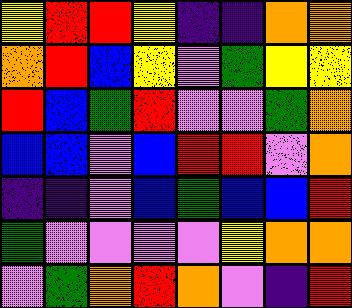[["yellow", "red", "red", "yellow", "indigo", "indigo", "orange", "orange"], ["orange", "red", "blue", "yellow", "violet", "green", "yellow", "yellow"], ["red", "blue", "green", "red", "violet", "violet", "green", "orange"], ["blue", "blue", "violet", "blue", "red", "red", "violet", "orange"], ["indigo", "indigo", "violet", "blue", "green", "blue", "blue", "red"], ["green", "violet", "violet", "violet", "violet", "yellow", "orange", "orange"], ["violet", "green", "orange", "red", "orange", "violet", "indigo", "red"]]